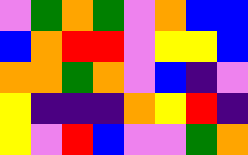[["violet", "green", "orange", "green", "violet", "orange", "blue", "blue"], ["blue", "orange", "red", "red", "violet", "yellow", "yellow", "blue"], ["orange", "orange", "green", "orange", "violet", "blue", "indigo", "violet"], ["yellow", "indigo", "indigo", "indigo", "orange", "yellow", "red", "indigo"], ["yellow", "violet", "red", "blue", "violet", "violet", "green", "orange"]]